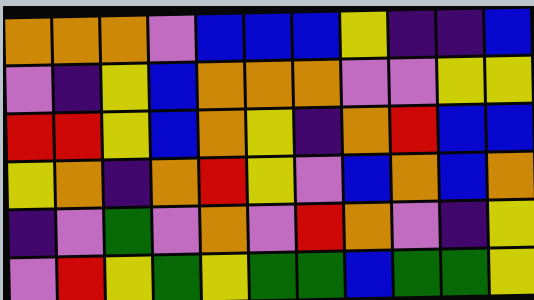[["orange", "orange", "orange", "violet", "blue", "blue", "blue", "yellow", "indigo", "indigo", "blue"], ["violet", "indigo", "yellow", "blue", "orange", "orange", "orange", "violet", "violet", "yellow", "yellow"], ["red", "red", "yellow", "blue", "orange", "yellow", "indigo", "orange", "red", "blue", "blue"], ["yellow", "orange", "indigo", "orange", "red", "yellow", "violet", "blue", "orange", "blue", "orange"], ["indigo", "violet", "green", "violet", "orange", "violet", "red", "orange", "violet", "indigo", "yellow"], ["violet", "red", "yellow", "green", "yellow", "green", "green", "blue", "green", "green", "yellow"]]